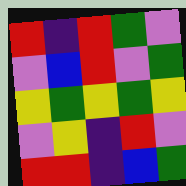[["red", "indigo", "red", "green", "violet"], ["violet", "blue", "red", "violet", "green"], ["yellow", "green", "yellow", "green", "yellow"], ["violet", "yellow", "indigo", "red", "violet"], ["red", "red", "indigo", "blue", "green"]]